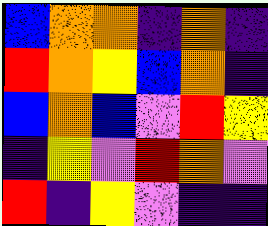[["blue", "orange", "orange", "indigo", "orange", "indigo"], ["red", "orange", "yellow", "blue", "orange", "indigo"], ["blue", "orange", "blue", "violet", "red", "yellow"], ["indigo", "yellow", "violet", "red", "orange", "violet"], ["red", "indigo", "yellow", "violet", "indigo", "indigo"]]